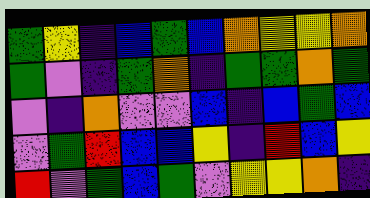[["green", "yellow", "indigo", "blue", "green", "blue", "orange", "yellow", "yellow", "orange"], ["green", "violet", "indigo", "green", "orange", "indigo", "green", "green", "orange", "green"], ["violet", "indigo", "orange", "violet", "violet", "blue", "indigo", "blue", "green", "blue"], ["violet", "green", "red", "blue", "blue", "yellow", "indigo", "red", "blue", "yellow"], ["red", "violet", "green", "blue", "green", "violet", "yellow", "yellow", "orange", "indigo"]]